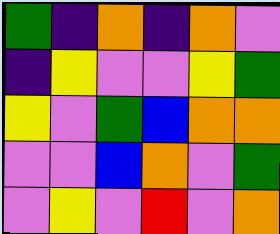[["green", "indigo", "orange", "indigo", "orange", "violet"], ["indigo", "yellow", "violet", "violet", "yellow", "green"], ["yellow", "violet", "green", "blue", "orange", "orange"], ["violet", "violet", "blue", "orange", "violet", "green"], ["violet", "yellow", "violet", "red", "violet", "orange"]]